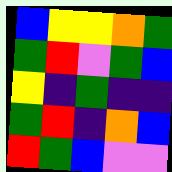[["blue", "yellow", "yellow", "orange", "green"], ["green", "red", "violet", "green", "blue"], ["yellow", "indigo", "green", "indigo", "indigo"], ["green", "red", "indigo", "orange", "blue"], ["red", "green", "blue", "violet", "violet"]]